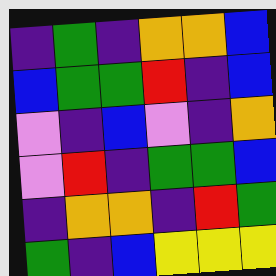[["indigo", "green", "indigo", "orange", "orange", "blue"], ["blue", "green", "green", "red", "indigo", "blue"], ["violet", "indigo", "blue", "violet", "indigo", "orange"], ["violet", "red", "indigo", "green", "green", "blue"], ["indigo", "orange", "orange", "indigo", "red", "green"], ["green", "indigo", "blue", "yellow", "yellow", "yellow"]]